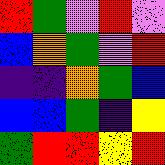[["red", "green", "violet", "red", "violet"], ["blue", "orange", "green", "violet", "red"], ["indigo", "indigo", "orange", "green", "blue"], ["blue", "blue", "green", "indigo", "yellow"], ["green", "red", "red", "yellow", "red"]]